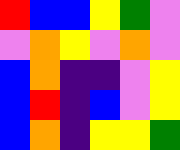[["red", "blue", "blue", "yellow", "green", "violet"], ["violet", "orange", "yellow", "violet", "orange", "violet"], ["blue", "orange", "indigo", "indigo", "violet", "yellow"], ["blue", "red", "indigo", "blue", "violet", "yellow"], ["blue", "orange", "indigo", "yellow", "yellow", "green"]]